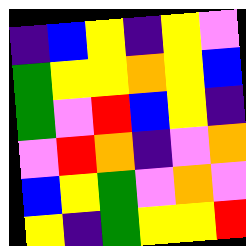[["indigo", "blue", "yellow", "indigo", "yellow", "violet"], ["green", "yellow", "yellow", "orange", "yellow", "blue"], ["green", "violet", "red", "blue", "yellow", "indigo"], ["violet", "red", "orange", "indigo", "violet", "orange"], ["blue", "yellow", "green", "violet", "orange", "violet"], ["yellow", "indigo", "green", "yellow", "yellow", "red"]]